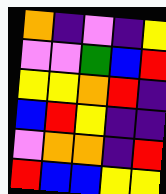[["orange", "indigo", "violet", "indigo", "yellow"], ["violet", "violet", "green", "blue", "red"], ["yellow", "yellow", "orange", "red", "indigo"], ["blue", "red", "yellow", "indigo", "indigo"], ["violet", "orange", "orange", "indigo", "red"], ["red", "blue", "blue", "yellow", "yellow"]]